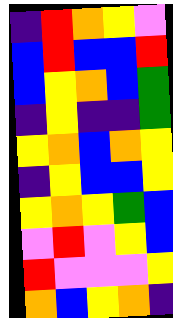[["indigo", "red", "orange", "yellow", "violet"], ["blue", "red", "blue", "blue", "red"], ["blue", "yellow", "orange", "blue", "green"], ["indigo", "yellow", "indigo", "indigo", "green"], ["yellow", "orange", "blue", "orange", "yellow"], ["indigo", "yellow", "blue", "blue", "yellow"], ["yellow", "orange", "yellow", "green", "blue"], ["violet", "red", "violet", "yellow", "blue"], ["red", "violet", "violet", "violet", "yellow"], ["orange", "blue", "yellow", "orange", "indigo"]]